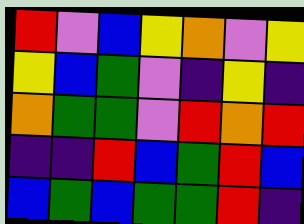[["red", "violet", "blue", "yellow", "orange", "violet", "yellow"], ["yellow", "blue", "green", "violet", "indigo", "yellow", "indigo"], ["orange", "green", "green", "violet", "red", "orange", "red"], ["indigo", "indigo", "red", "blue", "green", "red", "blue"], ["blue", "green", "blue", "green", "green", "red", "indigo"]]